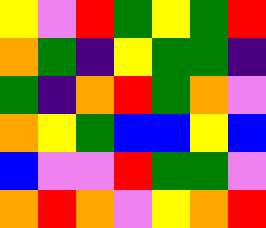[["yellow", "violet", "red", "green", "yellow", "green", "red"], ["orange", "green", "indigo", "yellow", "green", "green", "indigo"], ["green", "indigo", "orange", "red", "green", "orange", "violet"], ["orange", "yellow", "green", "blue", "blue", "yellow", "blue"], ["blue", "violet", "violet", "red", "green", "green", "violet"], ["orange", "red", "orange", "violet", "yellow", "orange", "red"]]